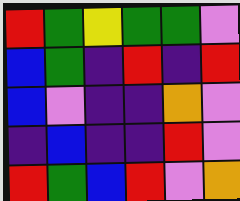[["red", "green", "yellow", "green", "green", "violet"], ["blue", "green", "indigo", "red", "indigo", "red"], ["blue", "violet", "indigo", "indigo", "orange", "violet"], ["indigo", "blue", "indigo", "indigo", "red", "violet"], ["red", "green", "blue", "red", "violet", "orange"]]